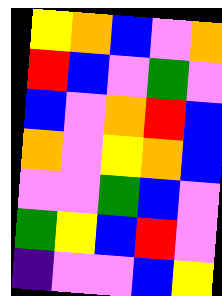[["yellow", "orange", "blue", "violet", "orange"], ["red", "blue", "violet", "green", "violet"], ["blue", "violet", "orange", "red", "blue"], ["orange", "violet", "yellow", "orange", "blue"], ["violet", "violet", "green", "blue", "violet"], ["green", "yellow", "blue", "red", "violet"], ["indigo", "violet", "violet", "blue", "yellow"]]